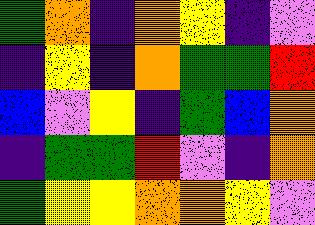[["green", "orange", "indigo", "orange", "yellow", "indigo", "violet"], ["indigo", "yellow", "indigo", "orange", "green", "green", "red"], ["blue", "violet", "yellow", "indigo", "green", "blue", "orange"], ["indigo", "green", "green", "red", "violet", "indigo", "orange"], ["green", "yellow", "yellow", "orange", "orange", "yellow", "violet"]]